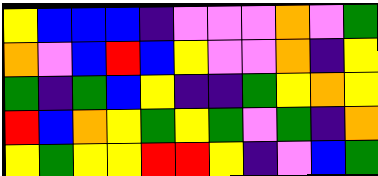[["yellow", "blue", "blue", "blue", "indigo", "violet", "violet", "violet", "orange", "violet", "green"], ["orange", "violet", "blue", "red", "blue", "yellow", "violet", "violet", "orange", "indigo", "yellow"], ["green", "indigo", "green", "blue", "yellow", "indigo", "indigo", "green", "yellow", "orange", "yellow"], ["red", "blue", "orange", "yellow", "green", "yellow", "green", "violet", "green", "indigo", "orange"], ["yellow", "green", "yellow", "yellow", "red", "red", "yellow", "indigo", "violet", "blue", "green"]]